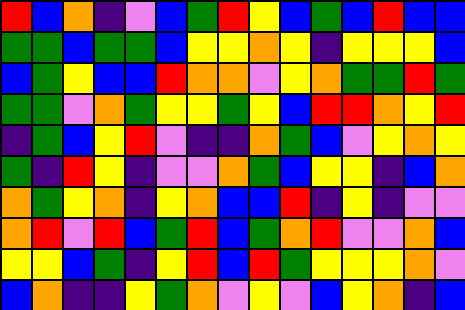[["red", "blue", "orange", "indigo", "violet", "blue", "green", "red", "yellow", "blue", "green", "blue", "red", "blue", "blue"], ["green", "green", "blue", "green", "green", "blue", "yellow", "yellow", "orange", "yellow", "indigo", "yellow", "yellow", "yellow", "blue"], ["blue", "green", "yellow", "blue", "blue", "red", "orange", "orange", "violet", "yellow", "orange", "green", "green", "red", "green"], ["green", "green", "violet", "orange", "green", "yellow", "yellow", "green", "yellow", "blue", "red", "red", "orange", "yellow", "red"], ["indigo", "green", "blue", "yellow", "red", "violet", "indigo", "indigo", "orange", "green", "blue", "violet", "yellow", "orange", "yellow"], ["green", "indigo", "red", "yellow", "indigo", "violet", "violet", "orange", "green", "blue", "yellow", "yellow", "indigo", "blue", "orange"], ["orange", "green", "yellow", "orange", "indigo", "yellow", "orange", "blue", "blue", "red", "indigo", "yellow", "indigo", "violet", "violet"], ["orange", "red", "violet", "red", "blue", "green", "red", "blue", "green", "orange", "red", "violet", "violet", "orange", "blue"], ["yellow", "yellow", "blue", "green", "indigo", "yellow", "red", "blue", "red", "green", "yellow", "yellow", "yellow", "orange", "violet"], ["blue", "orange", "indigo", "indigo", "yellow", "green", "orange", "violet", "yellow", "violet", "blue", "yellow", "orange", "indigo", "blue"]]